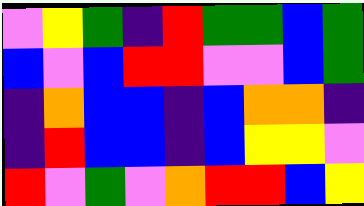[["violet", "yellow", "green", "indigo", "red", "green", "green", "blue", "green"], ["blue", "violet", "blue", "red", "red", "violet", "violet", "blue", "green"], ["indigo", "orange", "blue", "blue", "indigo", "blue", "orange", "orange", "indigo"], ["indigo", "red", "blue", "blue", "indigo", "blue", "yellow", "yellow", "violet"], ["red", "violet", "green", "violet", "orange", "red", "red", "blue", "yellow"]]